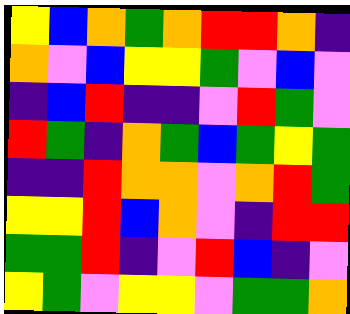[["yellow", "blue", "orange", "green", "orange", "red", "red", "orange", "indigo"], ["orange", "violet", "blue", "yellow", "yellow", "green", "violet", "blue", "violet"], ["indigo", "blue", "red", "indigo", "indigo", "violet", "red", "green", "violet"], ["red", "green", "indigo", "orange", "green", "blue", "green", "yellow", "green"], ["indigo", "indigo", "red", "orange", "orange", "violet", "orange", "red", "green"], ["yellow", "yellow", "red", "blue", "orange", "violet", "indigo", "red", "red"], ["green", "green", "red", "indigo", "violet", "red", "blue", "indigo", "violet"], ["yellow", "green", "violet", "yellow", "yellow", "violet", "green", "green", "orange"]]